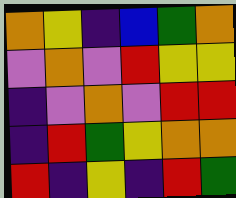[["orange", "yellow", "indigo", "blue", "green", "orange"], ["violet", "orange", "violet", "red", "yellow", "yellow"], ["indigo", "violet", "orange", "violet", "red", "red"], ["indigo", "red", "green", "yellow", "orange", "orange"], ["red", "indigo", "yellow", "indigo", "red", "green"]]